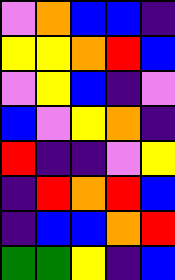[["violet", "orange", "blue", "blue", "indigo"], ["yellow", "yellow", "orange", "red", "blue"], ["violet", "yellow", "blue", "indigo", "violet"], ["blue", "violet", "yellow", "orange", "indigo"], ["red", "indigo", "indigo", "violet", "yellow"], ["indigo", "red", "orange", "red", "blue"], ["indigo", "blue", "blue", "orange", "red"], ["green", "green", "yellow", "indigo", "blue"]]